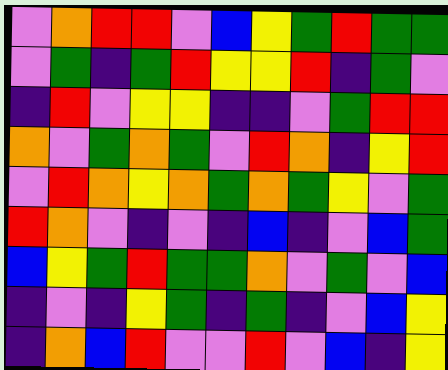[["violet", "orange", "red", "red", "violet", "blue", "yellow", "green", "red", "green", "green"], ["violet", "green", "indigo", "green", "red", "yellow", "yellow", "red", "indigo", "green", "violet"], ["indigo", "red", "violet", "yellow", "yellow", "indigo", "indigo", "violet", "green", "red", "red"], ["orange", "violet", "green", "orange", "green", "violet", "red", "orange", "indigo", "yellow", "red"], ["violet", "red", "orange", "yellow", "orange", "green", "orange", "green", "yellow", "violet", "green"], ["red", "orange", "violet", "indigo", "violet", "indigo", "blue", "indigo", "violet", "blue", "green"], ["blue", "yellow", "green", "red", "green", "green", "orange", "violet", "green", "violet", "blue"], ["indigo", "violet", "indigo", "yellow", "green", "indigo", "green", "indigo", "violet", "blue", "yellow"], ["indigo", "orange", "blue", "red", "violet", "violet", "red", "violet", "blue", "indigo", "yellow"]]